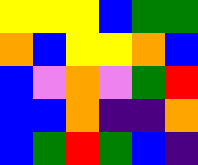[["yellow", "yellow", "yellow", "blue", "green", "green"], ["orange", "blue", "yellow", "yellow", "orange", "blue"], ["blue", "violet", "orange", "violet", "green", "red"], ["blue", "blue", "orange", "indigo", "indigo", "orange"], ["blue", "green", "red", "green", "blue", "indigo"]]